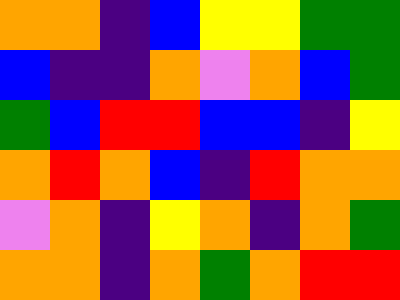[["orange", "orange", "indigo", "blue", "yellow", "yellow", "green", "green"], ["blue", "indigo", "indigo", "orange", "violet", "orange", "blue", "green"], ["green", "blue", "red", "red", "blue", "blue", "indigo", "yellow"], ["orange", "red", "orange", "blue", "indigo", "red", "orange", "orange"], ["violet", "orange", "indigo", "yellow", "orange", "indigo", "orange", "green"], ["orange", "orange", "indigo", "orange", "green", "orange", "red", "red"]]